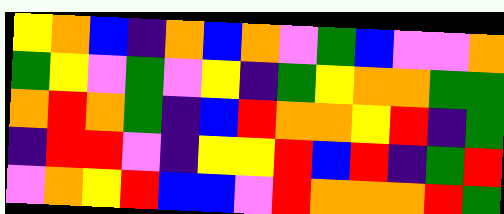[["yellow", "orange", "blue", "indigo", "orange", "blue", "orange", "violet", "green", "blue", "violet", "violet", "orange"], ["green", "yellow", "violet", "green", "violet", "yellow", "indigo", "green", "yellow", "orange", "orange", "green", "green"], ["orange", "red", "orange", "green", "indigo", "blue", "red", "orange", "orange", "yellow", "red", "indigo", "green"], ["indigo", "red", "red", "violet", "indigo", "yellow", "yellow", "red", "blue", "red", "indigo", "green", "red"], ["violet", "orange", "yellow", "red", "blue", "blue", "violet", "red", "orange", "orange", "orange", "red", "green"]]